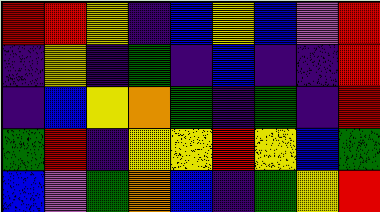[["red", "red", "yellow", "indigo", "blue", "yellow", "blue", "violet", "red"], ["indigo", "yellow", "indigo", "green", "indigo", "blue", "indigo", "indigo", "red"], ["indigo", "blue", "yellow", "orange", "green", "indigo", "green", "indigo", "red"], ["green", "red", "indigo", "yellow", "yellow", "red", "yellow", "blue", "green"], ["blue", "violet", "green", "orange", "blue", "indigo", "green", "yellow", "red"]]